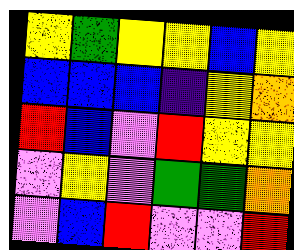[["yellow", "green", "yellow", "yellow", "blue", "yellow"], ["blue", "blue", "blue", "indigo", "yellow", "orange"], ["red", "blue", "violet", "red", "yellow", "yellow"], ["violet", "yellow", "violet", "green", "green", "orange"], ["violet", "blue", "red", "violet", "violet", "red"]]